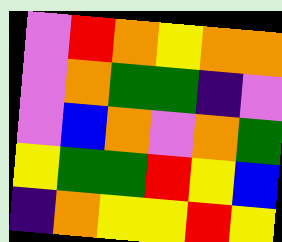[["violet", "red", "orange", "yellow", "orange", "orange"], ["violet", "orange", "green", "green", "indigo", "violet"], ["violet", "blue", "orange", "violet", "orange", "green"], ["yellow", "green", "green", "red", "yellow", "blue"], ["indigo", "orange", "yellow", "yellow", "red", "yellow"]]